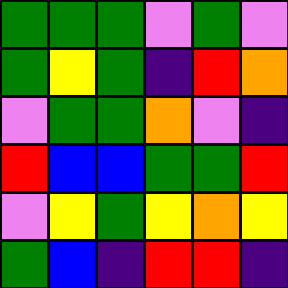[["green", "green", "green", "violet", "green", "violet"], ["green", "yellow", "green", "indigo", "red", "orange"], ["violet", "green", "green", "orange", "violet", "indigo"], ["red", "blue", "blue", "green", "green", "red"], ["violet", "yellow", "green", "yellow", "orange", "yellow"], ["green", "blue", "indigo", "red", "red", "indigo"]]